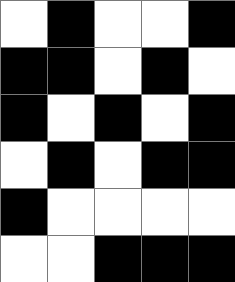[["white", "black", "white", "white", "black"], ["black", "black", "white", "black", "white"], ["black", "white", "black", "white", "black"], ["white", "black", "white", "black", "black"], ["black", "white", "white", "white", "white"], ["white", "white", "black", "black", "black"]]